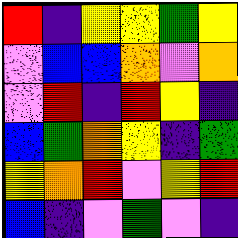[["red", "indigo", "yellow", "yellow", "green", "yellow"], ["violet", "blue", "blue", "orange", "violet", "orange"], ["violet", "red", "indigo", "red", "yellow", "indigo"], ["blue", "green", "orange", "yellow", "indigo", "green"], ["yellow", "orange", "red", "violet", "yellow", "red"], ["blue", "indigo", "violet", "green", "violet", "indigo"]]